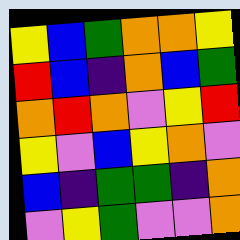[["yellow", "blue", "green", "orange", "orange", "yellow"], ["red", "blue", "indigo", "orange", "blue", "green"], ["orange", "red", "orange", "violet", "yellow", "red"], ["yellow", "violet", "blue", "yellow", "orange", "violet"], ["blue", "indigo", "green", "green", "indigo", "orange"], ["violet", "yellow", "green", "violet", "violet", "orange"]]